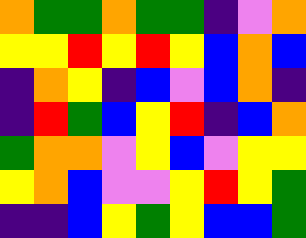[["orange", "green", "green", "orange", "green", "green", "indigo", "violet", "orange"], ["yellow", "yellow", "red", "yellow", "red", "yellow", "blue", "orange", "blue"], ["indigo", "orange", "yellow", "indigo", "blue", "violet", "blue", "orange", "indigo"], ["indigo", "red", "green", "blue", "yellow", "red", "indigo", "blue", "orange"], ["green", "orange", "orange", "violet", "yellow", "blue", "violet", "yellow", "yellow"], ["yellow", "orange", "blue", "violet", "violet", "yellow", "red", "yellow", "green"], ["indigo", "indigo", "blue", "yellow", "green", "yellow", "blue", "blue", "green"]]